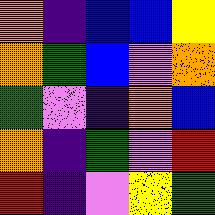[["orange", "indigo", "blue", "blue", "yellow"], ["orange", "green", "blue", "violet", "orange"], ["green", "violet", "indigo", "orange", "blue"], ["orange", "indigo", "green", "violet", "red"], ["red", "indigo", "violet", "yellow", "green"]]